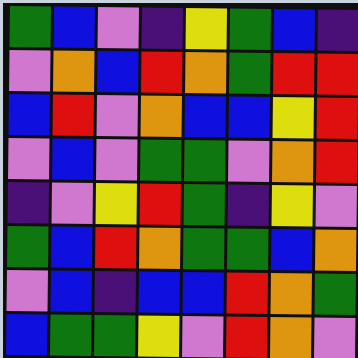[["green", "blue", "violet", "indigo", "yellow", "green", "blue", "indigo"], ["violet", "orange", "blue", "red", "orange", "green", "red", "red"], ["blue", "red", "violet", "orange", "blue", "blue", "yellow", "red"], ["violet", "blue", "violet", "green", "green", "violet", "orange", "red"], ["indigo", "violet", "yellow", "red", "green", "indigo", "yellow", "violet"], ["green", "blue", "red", "orange", "green", "green", "blue", "orange"], ["violet", "blue", "indigo", "blue", "blue", "red", "orange", "green"], ["blue", "green", "green", "yellow", "violet", "red", "orange", "violet"]]